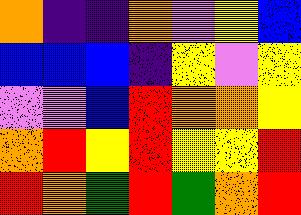[["orange", "indigo", "indigo", "orange", "violet", "yellow", "blue"], ["blue", "blue", "blue", "indigo", "yellow", "violet", "yellow"], ["violet", "violet", "blue", "red", "orange", "orange", "yellow"], ["orange", "red", "yellow", "red", "yellow", "yellow", "red"], ["red", "orange", "green", "red", "green", "orange", "red"]]